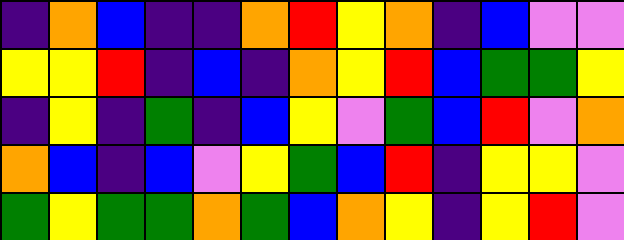[["indigo", "orange", "blue", "indigo", "indigo", "orange", "red", "yellow", "orange", "indigo", "blue", "violet", "violet"], ["yellow", "yellow", "red", "indigo", "blue", "indigo", "orange", "yellow", "red", "blue", "green", "green", "yellow"], ["indigo", "yellow", "indigo", "green", "indigo", "blue", "yellow", "violet", "green", "blue", "red", "violet", "orange"], ["orange", "blue", "indigo", "blue", "violet", "yellow", "green", "blue", "red", "indigo", "yellow", "yellow", "violet"], ["green", "yellow", "green", "green", "orange", "green", "blue", "orange", "yellow", "indigo", "yellow", "red", "violet"]]